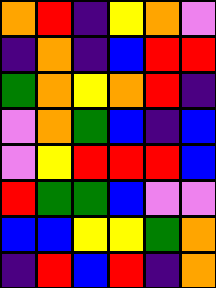[["orange", "red", "indigo", "yellow", "orange", "violet"], ["indigo", "orange", "indigo", "blue", "red", "red"], ["green", "orange", "yellow", "orange", "red", "indigo"], ["violet", "orange", "green", "blue", "indigo", "blue"], ["violet", "yellow", "red", "red", "red", "blue"], ["red", "green", "green", "blue", "violet", "violet"], ["blue", "blue", "yellow", "yellow", "green", "orange"], ["indigo", "red", "blue", "red", "indigo", "orange"]]